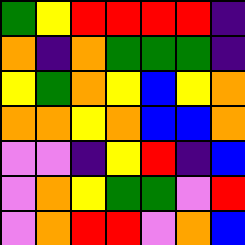[["green", "yellow", "red", "red", "red", "red", "indigo"], ["orange", "indigo", "orange", "green", "green", "green", "indigo"], ["yellow", "green", "orange", "yellow", "blue", "yellow", "orange"], ["orange", "orange", "yellow", "orange", "blue", "blue", "orange"], ["violet", "violet", "indigo", "yellow", "red", "indigo", "blue"], ["violet", "orange", "yellow", "green", "green", "violet", "red"], ["violet", "orange", "red", "red", "violet", "orange", "blue"]]